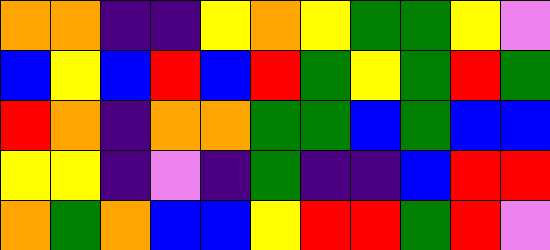[["orange", "orange", "indigo", "indigo", "yellow", "orange", "yellow", "green", "green", "yellow", "violet"], ["blue", "yellow", "blue", "red", "blue", "red", "green", "yellow", "green", "red", "green"], ["red", "orange", "indigo", "orange", "orange", "green", "green", "blue", "green", "blue", "blue"], ["yellow", "yellow", "indigo", "violet", "indigo", "green", "indigo", "indigo", "blue", "red", "red"], ["orange", "green", "orange", "blue", "blue", "yellow", "red", "red", "green", "red", "violet"]]